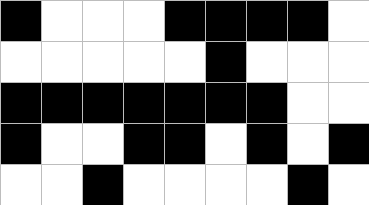[["black", "white", "white", "white", "black", "black", "black", "black", "white"], ["white", "white", "white", "white", "white", "black", "white", "white", "white"], ["black", "black", "black", "black", "black", "black", "black", "white", "white"], ["black", "white", "white", "black", "black", "white", "black", "white", "black"], ["white", "white", "black", "white", "white", "white", "white", "black", "white"]]